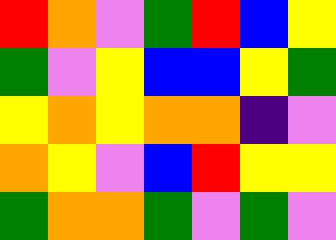[["red", "orange", "violet", "green", "red", "blue", "yellow"], ["green", "violet", "yellow", "blue", "blue", "yellow", "green"], ["yellow", "orange", "yellow", "orange", "orange", "indigo", "violet"], ["orange", "yellow", "violet", "blue", "red", "yellow", "yellow"], ["green", "orange", "orange", "green", "violet", "green", "violet"]]